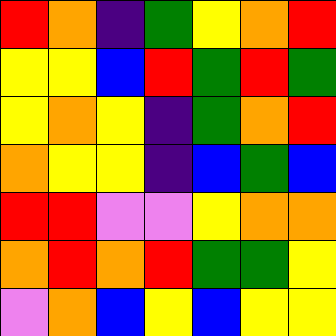[["red", "orange", "indigo", "green", "yellow", "orange", "red"], ["yellow", "yellow", "blue", "red", "green", "red", "green"], ["yellow", "orange", "yellow", "indigo", "green", "orange", "red"], ["orange", "yellow", "yellow", "indigo", "blue", "green", "blue"], ["red", "red", "violet", "violet", "yellow", "orange", "orange"], ["orange", "red", "orange", "red", "green", "green", "yellow"], ["violet", "orange", "blue", "yellow", "blue", "yellow", "yellow"]]